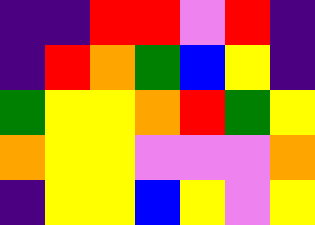[["indigo", "indigo", "red", "red", "violet", "red", "indigo"], ["indigo", "red", "orange", "green", "blue", "yellow", "indigo"], ["green", "yellow", "yellow", "orange", "red", "green", "yellow"], ["orange", "yellow", "yellow", "violet", "violet", "violet", "orange"], ["indigo", "yellow", "yellow", "blue", "yellow", "violet", "yellow"]]